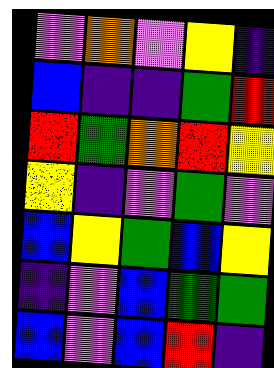[["violet", "orange", "violet", "yellow", "indigo"], ["blue", "indigo", "indigo", "green", "red"], ["red", "green", "orange", "red", "yellow"], ["yellow", "indigo", "violet", "green", "violet"], ["blue", "yellow", "green", "blue", "yellow"], ["indigo", "violet", "blue", "green", "green"], ["blue", "violet", "blue", "red", "indigo"]]